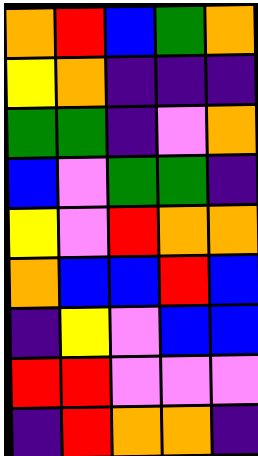[["orange", "red", "blue", "green", "orange"], ["yellow", "orange", "indigo", "indigo", "indigo"], ["green", "green", "indigo", "violet", "orange"], ["blue", "violet", "green", "green", "indigo"], ["yellow", "violet", "red", "orange", "orange"], ["orange", "blue", "blue", "red", "blue"], ["indigo", "yellow", "violet", "blue", "blue"], ["red", "red", "violet", "violet", "violet"], ["indigo", "red", "orange", "orange", "indigo"]]